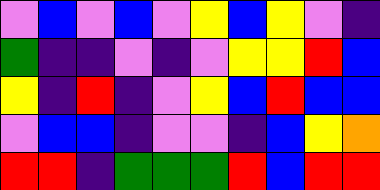[["violet", "blue", "violet", "blue", "violet", "yellow", "blue", "yellow", "violet", "indigo"], ["green", "indigo", "indigo", "violet", "indigo", "violet", "yellow", "yellow", "red", "blue"], ["yellow", "indigo", "red", "indigo", "violet", "yellow", "blue", "red", "blue", "blue"], ["violet", "blue", "blue", "indigo", "violet", "violet", "indigo", "blue", "yellow", "orange"], ["red", "red", "indigo", "green", "green", "green", "red", "blue", "red", "red"]]